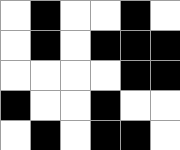[["white", "black", "white", "white", "black", "white"], ["white", "black", "white", "black", "black", "black"], ["white", "white", "white", "white", "black", "black"], ["black", "white", "white", "black", "white", "white"], ["white", "black", "white", "black", "black", "white"]]